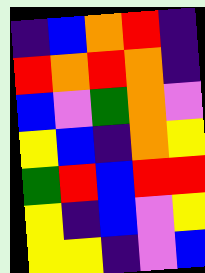[["indigo", "blue", "orange", "red", "indigo"], ["red", "orange", "red", "orange", "indigo"], ["blue", "violet", "green", "orange", "violet"], ["yellow", "blue", "indigo", "orange", "yellow"], ["green", "red", "blue", "red", "red"], ["yellow", "indigo", "blue", "violet", "yellow"], ["yellow", "yellow", "indigo", "violet", "blue"]]